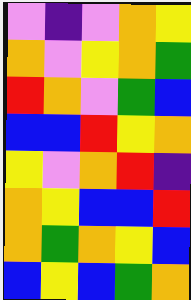[["violet", "indigo", "violet", "orange", "yellow"], ["orange", "violet", "yellow", "orange", "green"], ["red", "orange", "violet", "green", "blue"], ["blue", "blue", "red", "yellow", "orange"], ["yellow", "violet", "orange", "red", "indigo"], ["orange", "yellow", "blue", "blue", "red"], ["orange", "green", "orange", "yellow", "blue"], ["blue", "yellow", "blue", "green", "orange"]]